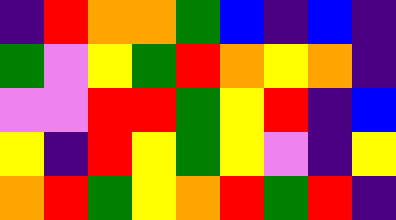[["indigo", "red", "orange", "orange", "green", "blue", "indigo", "blue", "indigo"], ["green", "violet", "yellow", "green", "red", "orange", "yellow", "orange", "indigo"], ["violet", "violet", "red", "red", "green", "yellow", "red", "indigo", "blue"], ["yellow", "indigo", "red", "yellow", "green", "yellow", "violet", "indigo", "yellow"], ["orange", "red", "green", "yellow", "orange", "red", "green", "red", "indigo"]]